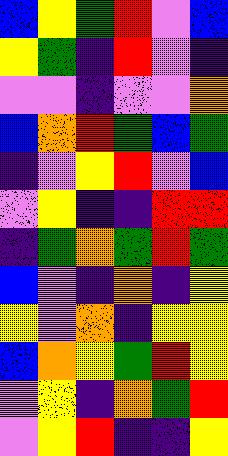[["blue", "yellow", "green", "red", "violet", "blue"], ["yellow", "green", "indigo", "red", "violet", "indigo"], ["violet", "violet", "indigo", "violet", "violet", "orange"], ["blue", "orange", "red", "green", "blue", "green"], ["indigo", "violet", "yellow", "red", "violet", "blue"], ["violet", "yellow", "indigo", "indigo", "red", "red"], ["indigo", "green", "orange", "green", "red", "green"], ["blue", "violet", "indigo", "orange", "indigo", "yellow"], ["yellow", "violet", "orange", "indigo", "yellow", "yellow"], ["blue", "orange", "yellow", "green", "red", "yellow"], ["violet", "yellow", "indigo", "orange", "green", "red"], ["violet", "yellow", "red", "indigo", "indigo", "yellow"]]